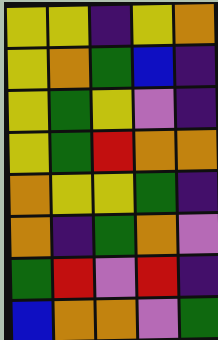[["yellow", "yellow", "indigo", "yellow", "orange"], ["yellow", "orange", "green", "blue", "indigo"], ["yellow", "green", "yellow", "violet", "indigo"], ["yellow", "green", "red", "orange", "orange"], ["orange", "yellow", "yellow", "green", "indigo"], ["orange", "indigo", "green", "orange", "violet"], ["green", "red", "violet", "red", "indigo"], ["blue", "orange", "orange", "violet", "green"]]